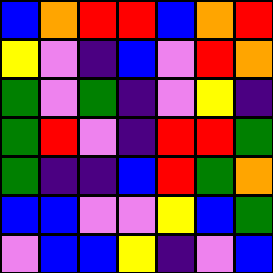[["blue", "orange", "red", "red", "blue", "orange", "red"], ["yellow", "violet", "indigo", "blue", "violet", "red", "orange"], ["green", "violet", "green", "indigo", "violet", "yellow", "indigo"], ["green", "red", "violet", "indigo", "red", "red", "green"], ["green", "indigo", "indigo", "blue", "red", "green", "orange"], ["blue", "blue", "violet", "violet", "yellow", "blue", "green"], ["violet", "blue", "blue", "yellow", "indigo", "violet", "blue"]]